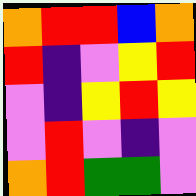[["orange", "red", "red", "blue", "orange"], ["red", "indigo", "violet", "yellow", "red"], ["violet", "indigo", "yellow", "red", "yellow"], ["violet", "red", "violet", "indigo", "violet"], ["orange", "red", "green", "green", "violet"]]